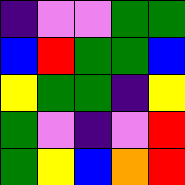[["indigo", "violet", "violet", "green", "green"], ["blue", "red", "green", "green", "blue"], ["yellow", "green", "green", "indigo", "yellow"], ["green", "violet", "indigo", "violet", "red"], ["green", "yellow", "blue", "orange", "red"]]